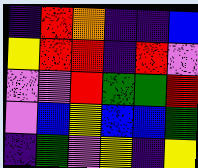[["indigo", "red", "orange", "indigo", "indigo", "blue"], ["yellow", "red", "red", "indigo", "red", "violet"], ["violet", "violet", "red", "green", "green", "red"], ["violet", "blue", "yellow", "blue", "blue", "green"], ["indigo", "green", "violet", "yellow", "indigo", "yellow"]]